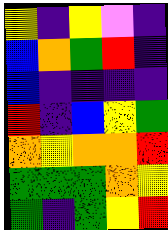[["yellow", "indigo", "yellow", "violet", "indigo"], ["blue", "orange", "green", "red", "indigo"], ["blue", "indigo", "indigo", "indigo", "indigo"], ["red", "indigo", "blue", "yellow", "green"], ["orange", "yellow", "orange", "orange", "red"], ["green", "green", "green", "orange", "yellow"], ["green", "indigo", "green", "yellow", "red"]]